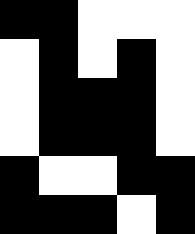[["black", "black", "white", "white", "white"], ["white", "black", "white", "black", "white"], ["white", "black", "black", "black", "white"], ["white", "black", "black", "black", "white"], ["black", "white", "white", "black", "black"], ["black", "black", "black", "white", "black"]]